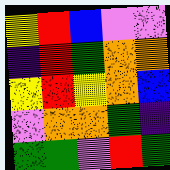[["yellow", "red", "blue", "violet", "violet"], ["indigo", "red", "green", "orange", "orange"], ["yellow", "red", "yellow", "orange", "blue"], ["violet", "orange", "orange", "green", "indigo"], ["green", "green", "violet", "red", "green"]]